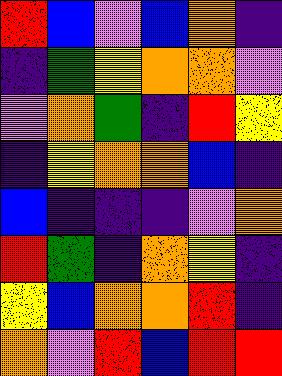[["red", "blue", "violet", "blue", "orange", "indigo"], ["indigo", "green", "yellow", "orange", "orange", "violet"], ["violet", "orange", "green", "indigo", "red", "yellow"], ["indigo", "yellow", "orange", "orange", "blue", "indigo"], ["blue", "indigo", "indigo", "indigo", "violet", "orange"], ["red", "green", "indigo", "orange", "yellow", "indigo"], ["yellow", "blue", "orange", "orange", "red", "indigo"], ["orange", "violet", "red", "blue", "red", "red"]]